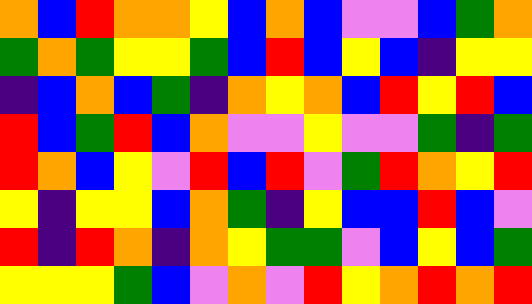[["orange", "blue", "red", "orange", "orange", "yellow", "blue", "orange", "blue", "violet", "violet", "blue", "green", "orange"], ["green", "orange", "green", "yellow", "yellow", "green", "blue", "red", "blue", "yellow", "blue", "indigo", "yellow", "yellow"], ["indigo", "blue", "orange", "blue", "green", "indigo", "orange", "yellow", "orange", "blue", "red", "yellow", "red", "blue"], ["red", "blue", "green", "red", "blue", "orange", "violet", "violet", "yellow", "violet", "violet", "green", "indigo", "green"], ["red", "orange", "blue", "yellow", "violet", "red", "blue", "red", "violet", "green", "red", "orange", "yellow", "red"], ["yellow", "indigo", "yellow", "yellow", "blue", "orange", "green", "indigo", "yellow", "blue", "blue", "red", "blue", "violet"], ["red", "indigo", "red", "orange", "indigo", "orange", "yellow", "green", "green", "violet", "blue", "yellow", "blue", "green"], ["yellow", "yellow", "yellow", "green", "blue", "violet", "orange", "violet", "red", "yellow", "orange", "red", "orange", "red"]]